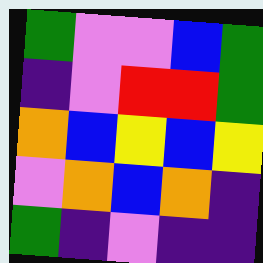[["green", "violet", "violet", "blue", "green"], ["indigo", "violet", "red", "red", "green"], ["orange", "blue", "yellow", "blue", "yellow"], ["violet", "orange", "blue", "orange", "indigo"], ["green", "indigo", "violet", "indigo", "indigo"]]